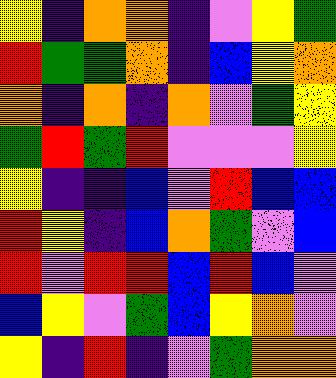[["yellow", "indigo", "orange", "orange", "indigo", "violet", "yellow", "green"], ["red", "green", "green", "orange", "indigo", "blue", "yellow", "orange"], ["orange", "indigo", "orange", "indigo", "orange", "violet", "green", "yellow"], ["green", "red", "green", "red", "violet", "violet", "violet", "yellow"], ["yellow", "indigo", "indigo", "blue", "violet", "red", "blue", "blue"], ["red", "yellow", "indigo", "blue", "orange", "green", "violet", "blue"], ["red", "violet", "red", "red", "blue", "red", "blue", "violet"], ["blue", "yellow", "violet", "green", "blue", "yellow", "orange", "violet"], ["yellow", "indigo", "red", "indigo", "violet", "green", "orange", "orange"]]